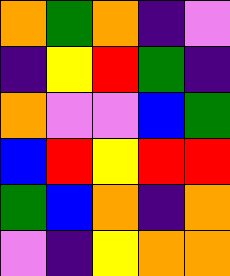[["orange", "green", "orange", "indigo", "violet"], ["indigo", "yellow", "red", "green", "indigo"], ["orange", "violet", "violet", "blue", "green"], ["blue", "red", "yellow", "red", "red"], ["green", "blue", "orange", "indigo", "orange"], ["violet", "indigo", "yellow", "orange", "orange"]]